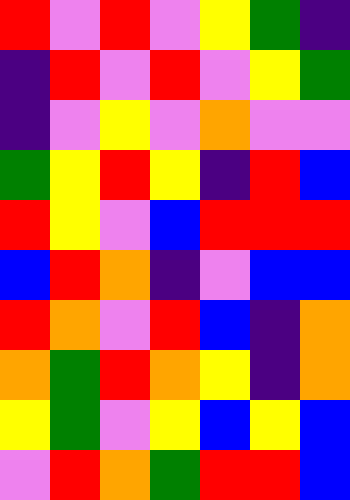[["red", "violet", "red", "violet", "yellow", "green", "indigo"], ["indigo", "red", "violet", "red", "violet", "yellow", "green"], ["indigo", "violet", "yellow", "violet", "orange", "violet", "violet"], ["green", "yellow", "red", "yellow", "indigo", "red", "blue"], ["red", "yellow", "violet", "blue", "red", "red", "red"], ["blue", "red", "orange", "indigo", "violet", "blue", "blue"], ["red", "orange", "violet", "red", "blue", "indigo", "orange"], ["orange", "green", "red", "orange", "yellow", "indigo", "orange"], ["yellow", "green", "violet", "yellow", "blue", "yellow", "blue"], ["violet", "red", "orange", "green", "red", "red", "blue"]]